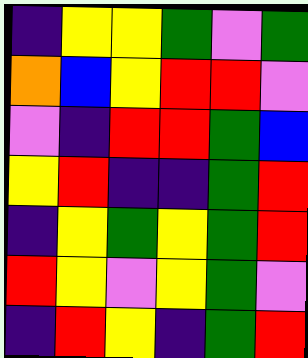[["indigo", "yellow", "yellow", "green", "violet", "green"], ["orange", "blue", "yellow", "red", "red", "violet"], ["violet", "indigo", "red", "red", "green", "blue"], ["yellow", "red", "indigo", "indigo", "green", "red"], ["indigo", "yellow", "green", "yellow", "green", "red"], ["red", "yellow", "violet", "yellow", "green", "violet"], ["indigo", "red", "yellow", "indigo", "green", "red"]]